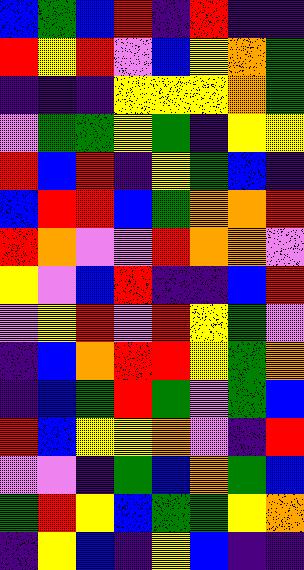[["blue", "green", "blue", "red", "indigo", "red", "indigo", "indigo"], ["red", "yellow", "red", "violet", "blue", "yellow", "orange", "green"], ["indigo", "indigo", "indigo", "yellow", "yellow", "yellow", "orange", "green"], ["violet", "green", "green", "yellow", "green", "indigo", "yellow", "yellow"], ["red", "blue", "red", "indigo", "yellow", "green", "blue", "indigo"], ["blue", "red", "red", "blue", "green", "orange", "orange", "red"], ["red", "orange", "violet", "violet", "red", "orange", "orange", "violet"], ["yellow", "violet", "blue", "red", "indigo", "indigo", "blue", "red"], ["violet", "yellow", "red", "violet", "red", "yellow", "green", "violet"], ["indigo", "blue", "orange", "red", "red", "yellow", "green", "orange"], ["indigo", "blue", "green", "red", "green", "violet", "green", "blue"], ["red", "blue", "yellow", "yellow", "orange", "violet", "indigo", "red"], ["violet", "violet", "indigo", "green", "blue", "orange", "green", "blue"], ["green", "red", "yellow", "blue", "green", "green", "yellow", "orange"], ["indigo", "yellow", "blue", "indigo", "yellow", "blue", "indigo", "indigo"]]